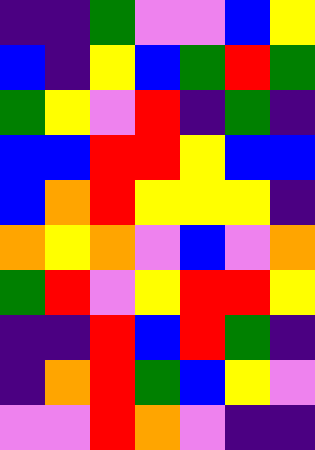[["indigo", "indigo", "green", "violet", "violet", "blue", "yellow"], ["blue", "indigo", "yellow", "blue", "green", "red", "green"], ["green", "yellow", "violet", "red", "indigo", "green", "indigo"], ["blue", "blue", "red", "red", "yellow", "blue", "blue"], ["blue", "orange", "red", "yellow", "yellow", "yellow", "indigo"], ["orange", "yellow", "orange", "violet", "blue", "violet", "orange"], ["green", "red", "violet", "yellow", "red", "red", "yellow"], ["indigo", "indigo", "red", "blue", "red", "green", "indigo"], ["indigo", "orange", "red", "green", "blue", "yellow", "violet"], ["violet", "violet", "red", "orange", "violet", "indigo", "indigo"]]